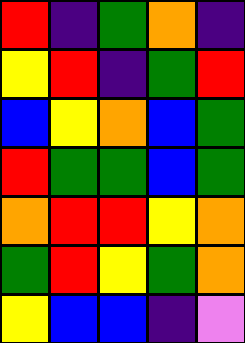[["red", "indigo", "green", "orange", "indigo"], ["yellow", "red", "indigo", "green", "red"], ["blue", "yellow", "orange", "blue", "green"], ["red", "green", "green", "blue", "green"], ["orange", "red", "red", "yellow", "orange"], ["green", "red", "yellow", "green", "orange"], ["yellow", "blue", "blue", "indigo", "violet"]]